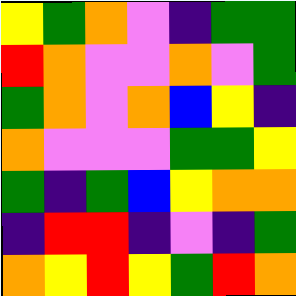[["yellow", "green", "orange", "violet", "indigo", "green", "green"], ["red", "orange", "violet", "violet", "orange", "violet", "green"], ["green", "orange", "violet", "orange", "blue", "yellow", "indigo"], ["orange", "violet", "violet", "violet", "green", "green", "yellow"], ["green", "indigo", "green", "blue", "yellow", "orange", "orange"], ["indigo", "red", "red", "indigo", "violet", "indigo", "green"], ["orange", "yellow", "red", "yellow", "green", "red", "orange"]]